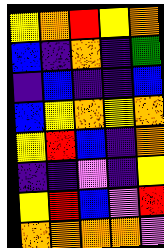[["yellow", "orange", "red", "yellow", "orange"], ["blue", "indigo", "orange", "indigo", "green"], ["indigo", "blue", "indigo", "indigo", "blue"], ["blue", "yellow", "orange", "yellow", "orange"], ["yellow", "red", "blue", "indigo", "orange"], ["indigo", "indigo", "violet", "indigo", "yellow"], ["yellow", "red", "blue", "violet", "red"], ["orange", "orange", "orange", "orange", "violet"]]